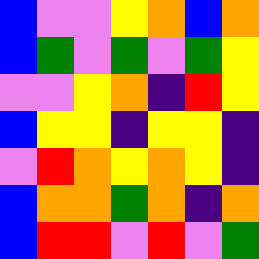[["blue", "violet", "violet", "yellow", "orange", "blue", "orange"], ["blue", "green", "violet", "green", "violet", "green", "yellow"], ["violet", "violet", "yellow", "orange", "indigo", "red", "yellow"], ["blue", "yellow", "yellow", "indigo", "yellow", "yellow", "indigo"], ["violet", "red", "orange", "yellow", "orange", "yellow", "indigo"], ["blue", "orange", "orange", "green", "orange", "indigo", "orange"], ["blue", "red", "red", "violet", "red", "violet", "green"]]